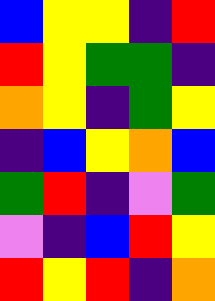[["blue", "yellow", "yellow", "indigo", "red"], ["red", "yellow", "green", "green", "indigo"], ["orange", "yellow", "indigo", "green", "yellow"], ["indigo", "blue", "yellow", "orange", "blue"], ["green", "red", "indigo", "violet", "green"], ["violet", "indigo", "blue", "red", "yellow"], ["red", "yellow", "red", "indigo", "orange"]]